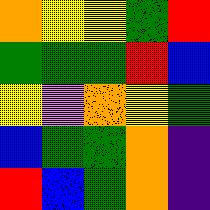[["orange", "yellow", "yellow", "green", "red"], ["green", "green", "green", "red", "blue"], ["yellow", "violet", "orange", "yellow", "green"], ["blue", "green", "green", "orange", "indigo"], ["red", "blue", "green", "orange", "indigo"]]